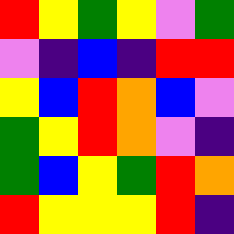[["red", "yellow", "green", "yellow", "violet", "green"], ["violet", "indigo", "blue", "indigo", "red", "red"], ["yellow", "blue", "red", "orange", "blue", "violet"], ["green", "yellow", "red", "orange", "violet", "indigo"], ["green", "blue", "yellow", "green", "red", "orange"], ["red", "yellow", "yellow", "yellow", "red", "indigo"]]